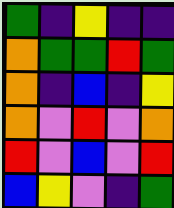[["green", "indigo", "yellow", "indigo", "indigo"], ["orange", "green", "green", "red", "green"], ["orange", "indigo", "blue", "indigo", "yellow"], ["orange", "violet", "red", "violet", "orange"], ["red", "violet", "blue", "violet", "red"], ["blue", "yellow", "violet", "indigo", "green"]]